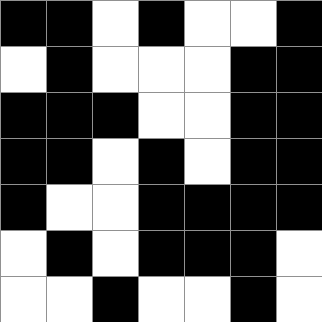[["black", "black", "white", "black", "white", "white", "black"], ["white", "black", "white", "white", "white", "black", "black"], ["black", "black", "black", "white", "white", "black", "black"], ["black", "black", "white", "black", "white", "black", "black"], ["black", "white", "white", "black", "black", "black", "black"], ["white", "black", "white", "black", "black", "black", "white"], ["white", "white", "black", "white", "white", "black", "white"]]